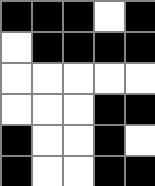[["black", "black", "black", "white", "black"], ["white", "black", "black", "black", "black"], ["white", "white", "white", "white", "white"], ["white", "white", "white", "black", "black"], ["black", "white", "white", "black", "white"], ["black", "white", "white", "black", "black"]]